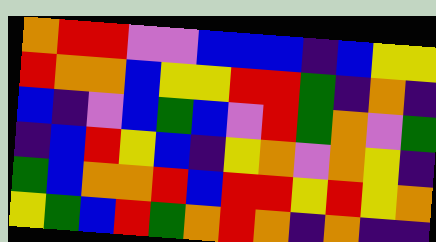[["orange", "red", "red", "violet", "violet", "blue", "blue", "blue", "indigo", "blue", "yellow", "yellow"], ["red", "orange", "orange", "blue", "yellow", "yellow", "red", "red", "green", "indigo", "orange", "indigo"], ["blue", "indigo", "violet", "blue", "green", "blue", "violet", "red", "green", "orange", "violet", "green"], ["indigo", "blue", "red", "yellow", "blue", "indigo", "yellow", "orange", "violet", "orange", "yellow", "indigo"], ["green", "blue", "orange", "orange", "red", "blue", "red", "red", "yellow", "red", "yellow", "orange"], ["yellow", "green", "blue", "red", "green", "orange", "red", "orange", "indigo", "orange", "indigo", "indigo"]]